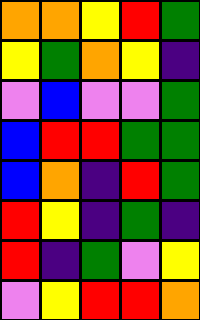[["orange", "orange", "yellow", "red", "green"], ["yellow", "green", "orange", "yellow", "indigo"], ["violet", "blue", "violet", "violet", "green"], ["blue", "red", "red", "green", "green"], ["blue", "orange", "indigo", "red", "green"], ["red", "yellow", "indigo", "green", "indigo"], ["red", "indigo", "green", "violet", "yellow"], ["violet", "yellow", "red", "red", "orange"]]